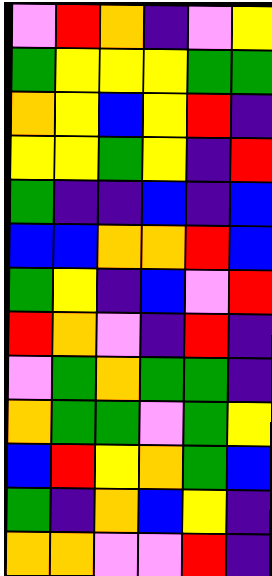[["violet", "red", "orange", "indigo", "violet", "yellow"], ["green", "yellow", "yellow", "yellow", "green", "green"], ["orange", "yellow", "blue", "yellow", "red", "indigo"], ["yellow", "yellow", "green", "yellow", "indigo", "red"], ["green", "indigo", "indigo", "blue", "indigo", "blue"], ["blue", "blue", "orange", "orange", "red", "blue"], ["green", "yellow", "indigo", "blue", "violet", "red"], ["red", "orange", "violet", "indigo", "red", "indigo"], ["violet", "green", "orange", "green", "green", "indigo"], ["orange", "green", "green", "violet", "green", "yellow"], ["blue", "red", "yellow", "orange", "green", "blue"], ["green", "indigo", "orange", "blue", "yellow", "indigo"], ["orange", "orange", "violet", "violet", "red", "indigo"]]